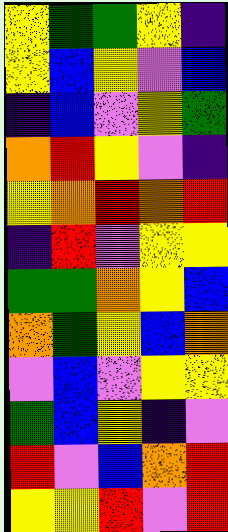[["yellow", "green", "green", "yellow", "indigo"], ["yellow", "blue", "yellow", "violet", "blue"], ["indigo", "blue", "violet", "yellow", "green"], ["orange", "red", "yellow", "violet", "indigo"], ["yellow", "orange", "red", "orange", "red"], ["indigo", "red", "violet", "yellow", "yellow"], ["green", "green", "orange", "yellow", "blue"], ["orange", "green", "yellow", "blue", "orange"], ["violet", "blue", "violet", "yellow", "yellow"], ["green", "blue", "yellow", "indigo", "violet"], ["red", "violet", "blue", "orange", "red"], ["yellow", "yellow", "red", "violet", "red"]]